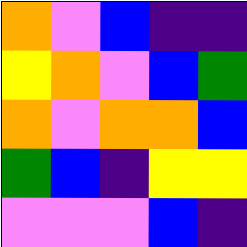[["orange", "violet", "blue", "indigo", "indigo"], ["yellow", "orange", "violet", "blue", "green"], ["orange", "violet", "orange", "orange", "blue"], ["green", "blue", "indigo", "yellow", "yellow"], ["violet", "violet", "violet", "blue", "indigo"]]